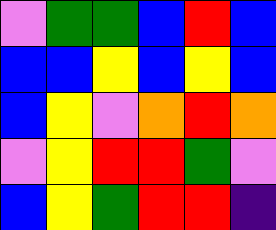[["violet", "green", "green", "blue", "red", "blue"], ["blue", "blue", "yellow", "blue", "yellow", "blue"], ["blue", "yellow", "violet", "orange", "red", "orange"], ["violet", "yellow", "red", "red", "green", "violet"], ["blue", "yellow", "green", "red", "red", "indigo"]]